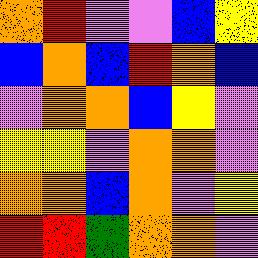[["orange", "red", "violet", "violet", "blue", "yellow"], ["blue", "orange", "blue", "red", "orange", "blue"], ["violet", "orange", "orange", "blue", "yellow", "violet"], ["yellow", "yellow", "violet", "orange", "orange", "violet"], ["orange", "orange", "blue", "orange", "violet", "yellow"], ["red", "red", "green", "orange", "orange", "violet"]]